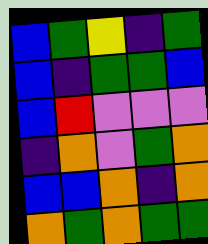[["blue", "green", "yellow", "indigo", "green"], ["blue", "indigo", "green", "green", "blue"], ["blue", "red", "violet", "violet", "violet"], ["indigo", "orange", "violet", "green", "orange"], ["blue", "blue", "orange", "indigo", "orange"], ["orange", "green", "orange", "green", "green"]]